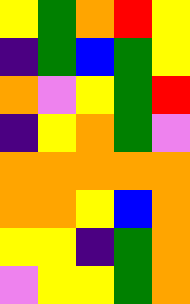[["yellow", "green", "orange", "red", "yellow"], ["indigo", "green", "blue", "green", "yellow"], ["orange", "violet", "yellow", "green", "red"], ["indigo", "yellow", "orange", "green", "violet"], ["orange", "orange", "orange", "orange", "orange"], ["orange", "orange", "yellow", "blue", "orange"], ["yellow", "yellow", "indigo", "green", "orange"], ["violet", "yellow", "yellow", "green", "orange"]]